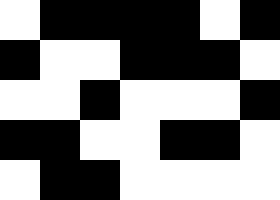[["white", "black", "black", "black", "black", "white", "black"], ["black", "white", "white", "black", "black", "black", "white"], ["white", "white", "black", "white", "white", "white", "black"], ["black", "black", "white", "white", "black", "black", "white"], ["white", "black", "black", "white", "white", "white", "white"]]